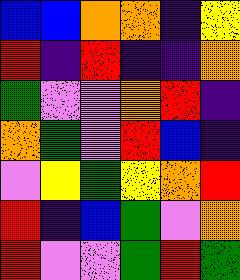[["blue", "blue", "orange", "orange", "indigo", "yellow"], ["red", "indigo", "red", "indigo", "indigo", "orange"], ["green", "violet", "violet", "orange", "red", "indigo"], ["orange", "green", "violet", "red", "blue", "indigo"], ["violet", "yellow", "green", "yellow", "orange", "red"], ["red", "indigo", "blue", "green", "violet", "orange"], ["red", "violet", "violet", "green", "red", "green"]]